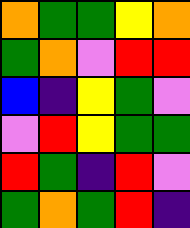[["orange", "green", "green", "yellow", "orange"], ["green", "orange", "violet", "red", "red"], ["blue", "indigo", "yellow", "green", "violet"], ["violet", "red", "yellow", "green", "green"], ["red", "green", "indigo", "red", "violet"], ["green", "orange", "green", "red", "indigo"]]